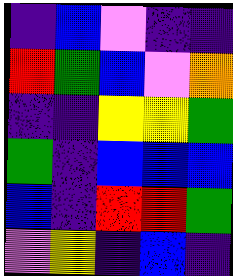[["indigo", "blue", "violet", "indigo", "indigo"], ["red", "green", "blue", "violet", "orange"], ["indigo", "indigo", "yellow", "yellow", "green"], ["green", "indigo", "blue", "blue", "blue"], ["blue", "indigo", "red", "red", "green"], ["violet", "yellow", "indigo", "blue", "indigo"]]